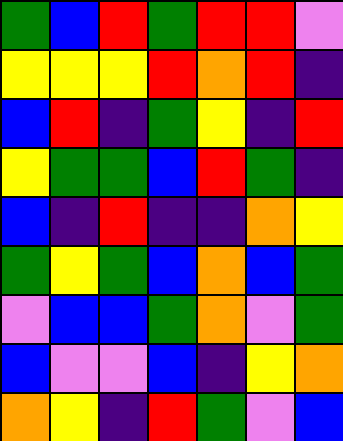[["green", "blue", "red", "green", "red", "red", "violet"], ["yellow", "yellow", "yellow", "red", "orange", "red", "indigo"], ["blue", "red", "indigo", "green", "yellow", "indigo", "red"], ["yellow", "green", "green", "blue", "red", "green", "indigo"], ["blue", "indigo", "red", "indigo", "indigo", "orange", "yellow"], ["green", "yellow", "green", "blue", "orange", "blue", "green"], ["violet", "blue", "blue", "green", "orange", "violet", "green"], ["blue", "violet", "violet", "blue", "indigo", "yellow", "orange"], ["orange", "yellow", "indigo", "red", "green", "violet", "blue"]]